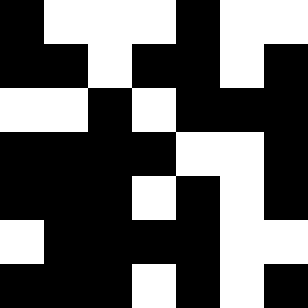[["black", "white", "white", "white", "black", "white", "white"], ["black", "black", "white", "black", "black", "white", "black"], ["white", "white", "black", "white", "black", "black", "black"], ["black", "black", "black", "black", "white", "white", "black"], ["black", "black", "black", "white", "black", "white", "black"], ["white", "black", "black", "black", "black", "white", "white"], ["black", "black", "black", "white", "black", "white", "black"]]